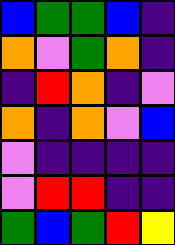[["blue", "green", "green", "blue", "indigo"], ["orange", "violet", "green", "orange", "indigo"], ["indigo", "red", "orange", "indigo", "violet"], ["orange", "indigo", "orange", "violet", "blue"], ["violet", "indigo", "indigo", "indigo", "indigo"], ["violet", "red", "red", "indigo", "indigo"], ["green", "blue", "green", "red", "yellow"]]